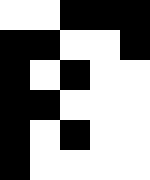[["white", "white", "black", "black", "black"], ["black", "black", "white", "white", "black"], ["black", "white", "black", "white", "white"], ["black", "black", "white", "white", "white"], ["black", "white", "black", "white", "white"], ["black", "white", "white", "white", "white"]]